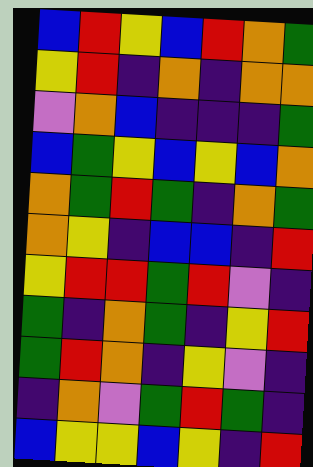[["blue", "red", "yellow", "blue", "red", "orange", "green"], ["yellow", "red", "indigo", "orange", "indigo", "orange", "orange"], ["violet", "orange", "blue", "indigo", "indigo", "indigo", "green"], ["blue", "green", "yellow", "blue", "yellow", "blue", "orange"], ["orange", "green", "red", "green", "indigo", "orange", "green"], ["orange", "yellow", "indigo", "blue", "blue", "indigo", "red"], ["yellow", "red", "red", "green", "red", "violet", "indigo"], ["green", "indigo", "orange", "green", "indigo", "yellow", "red"], ["green", "red", "orange", "indigo", "yellow", "violet", "indigo"], ["indigo", "orange", "violet", "green", "red", "green", "indigo"], ["blue", "yellow", "yellow", "blue", "yellow", "indigo", "red"]]